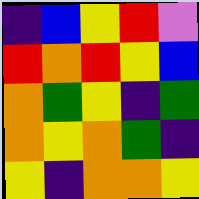[["indigo", "blue", "yellow", "red", "violet"], ["red", "orange", "red", "yellow", "blue"], ["orange", "green", "yellow", "indigo", "green"], ["orange", "yellow", "orange", "green", "indigo"], ["yellow", "indigo", "orange", "orange", "yellow"]]